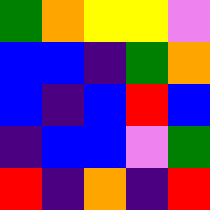[["green", "orange", "yellow", "yellow", "violet"], ["blue", "blue", "indigo", "green", "orange"], ["blue", "indigo", "blue", "red", "blue"], ["indigo", "blue", "blue", "violet", "green"], ["red", "indigo", "orange", "indigo", "red"]]